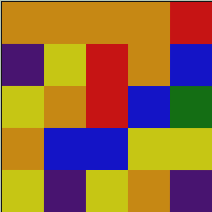[["orange", "orange", "orange", "orange", "red"], ["indigo", "yellow", "red", "orange", "blue"], ["yellow", "orange", "red", "blue", "green"], ["orange", "blue", "blue", "yellow", "yellow"], ["yellow", "indigo", "yellow", "orange", "indigo"]]